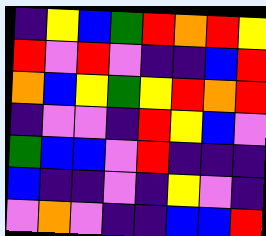[["indigo", "yellow", "blue", "green", "red", "orange", "red", "yellow"], ["red", "violet", "red", "violet", "indigo", "indigo", "blue", "red"], ["orange", "blue", "yellow", "green", "yellow", "red", "orange", "red"], ["indigo", "violet", "violet", "indigo", "red", "yellow", "blue", "violet"], ["green", "blue", "blue", "violet", "red", "indigo", "indigo", "indigo"], ["blue", "indigo", "indigo", "violet", "indigo", "yellow", "violet", "indigo"], ["violet", "orange", "violet", "indigo", "indigo", "blue", "blue", "red"]]